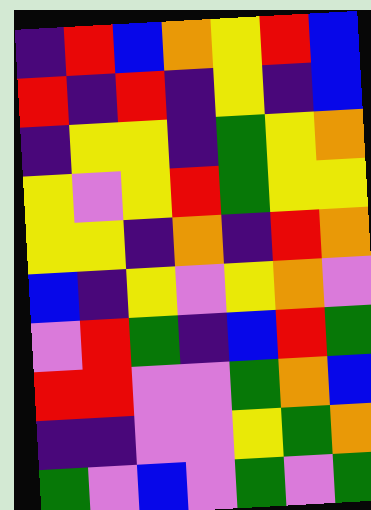[["indigo", "red", "blue", "orange", "yellow", "red", "blue"], ["red", "indigo", "red", "indigo", "yellow", "indigo", "blue"], ["indigo", "yellow", "yellow", "indigo", "green", "yellow", "orange"], ["yellow", "violet", "yellow", "red", "green", "yellow", "yellow"], ["yellow", "yellow", "indigo", "orange", "indigo", "red", "orange"], ["blue", "indigo", "yellow", "violet", "yellow", "orange", "violet"], ["violet", "red", "green", "indigo", "blue", "red", "green"], ["red", "red", "violet", "violet", "green", "orange", "blue"], ["indigo", "indigo", "violet", "violet", "yellow", "green", "orange"], ["green", "violet", "blue", "violet", "green", "violet", "green"]]